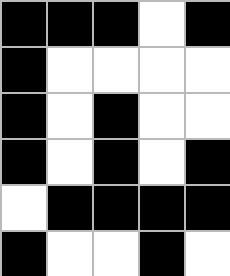[["black", "black", "black", "white", "black"], ["black", "white", "white", "white", "white"], ["black", "white", "black", "white", "white"], ["black", "white", "black", "white", "black"], ["white", "black", "black", "black", "black"], ["black", "white", "white", "black", "white"]]